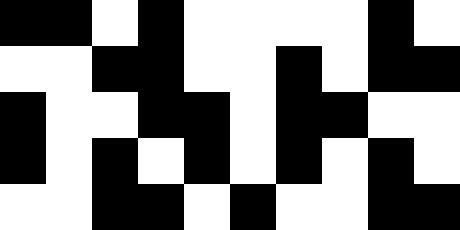[["black", "black", "white", "black", "white", "white", "white", "white", "black", "white"], ["white", "white", "black", "black", "white", "white", "black", "white", "black", "black"], ["black", "white", "white", "black", "black", "white", "black", "black", "white", "white"], ["black", "white", "black", "white", "black", "white", "black", "white", "black", "white"], ["white", "white", "black", "black", "white", "black", "white", "white", "black", "black"]]